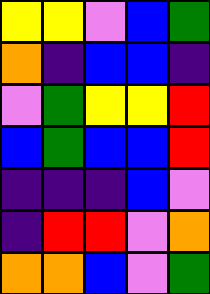[["yellow", "yellow", "violet", "blue", "green"], ["orange", "indigo", "blue", "blue", "indigo"], ["violet", "green", "yellow", "yellow", "red"], ["blue", "green", "blue", "blue", "red"], ["indigo", "indigo", "indigo", "blue", "violet"], ["indigo", "red", "red", "violet", "orange"], ["orange", "orange", "blue", "violet", "green"]]